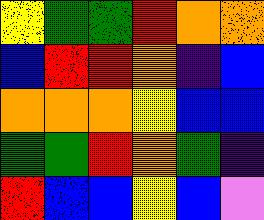[["yellow", "green", "green", "red", "orange", "orange"], ["blue", "red", "red", "orange", "indigo", "blue"], ["orange", "orange", "orange", "yellow", "blue", "blue"], ["green", "green", "red", "orange", "green", "indigo"], ["red", "blue", "blue", "yellow", "blue", "violet"]]